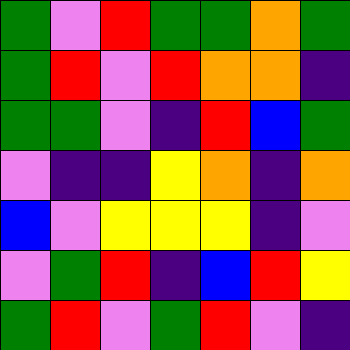[["green", "violet", "red", "green", "green", "orange", "green"], ["green", "red", "violet", "red", "orange", "orange", "indigo"], ["green", "green", "violet", "indigo", "red", "blue", "green"], ["violet", "indigo", "indigo", "yellow", "orange", "indigo", "orange"], ["blue", "violet", "yellow", "yellow", "yellow", "indigo", "violet"], ["violet", "green", "red", "indigo", "blue", "red", "yellow"], ["green", "red", "violet", "green", "red", "violet", "indigo"]]